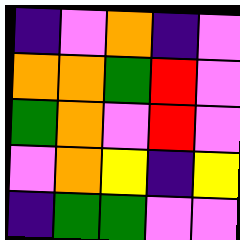[["indigo", "violet", "orange", "indigo", "violet"], ["orange", "orange", "green", "red", "violet"], ["green", "orange", "violet", "red", "violet"], ["violet", "orange", "yellow", "indigo", "yellow"], ["indigo", "green", "green", "violet", "violet"]]